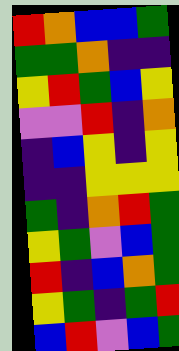[["red", "orange", "blue", "blue", "green"], ["green", "green", "orange", "indigo", "indigo"], ["yellow", "red", "green", "blue", "yellow"], ["violet", "violet", "red", "indigo", "orange"], ["indigo", "blue", "yellow", "indigo", "yellow"], ["indigo", "indigo", "yellow", "yellow", "yellow"], ["green", "indigo", "orange", "red", "green"], ["yellow", "green", "violet", "blue", "green"], ["red", "indigo", "blue", "orange", "green"], ["yellow", "green", "indigo", "green", "red"], ["blue", "red", "violet", "blue", "green"]]